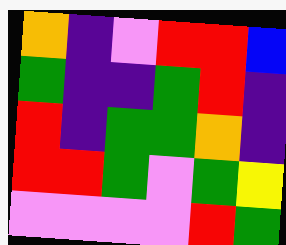[["orange", "indigo", "violet", "red", "red", "blue"], ["green", "indigo", "indigo", "green", "red", "indigo"], ["red", "indigo", "green", "green", "orange", "indigo"], ["red", "red", "green", "violet", "green", "yellow"], ["violet", "violet", "violet", "violet", "red", "green"]]